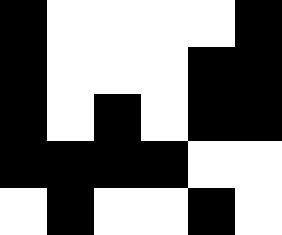[["black", "white", "white", "white", "white", "black"], ["black", "white", "white", "white", "black", "black"], ["black", "white", "black", "white", "black", "black"], ["black", "black", "black", "black", "white", "white"], ["white", "black", "white", "white", "black", "white"]]